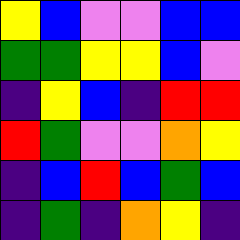[["yellow", "blue", "violet", "violet", "blue", "blue"], ["green", "green", "yellow", "yellow", "blue", "violet"], ["indigo", "yellow", "blue", "indigo", "red", "red"], ["red", "green", "violet", "violet", "orange", "yellow"], ["indigo", "blue", "red", "blue", "green", "blue"], ["indigo", "green", "indigo", "orange", "yellow", "indigo"]]